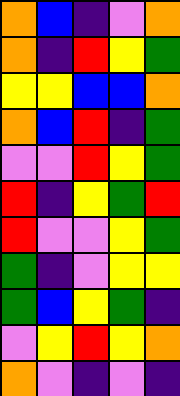[["orange", "blue", "indigo", "violet", "orange"], ["orange", "indigo", "red", "yellow", "green"], ["yellow", "yellow", "blue", "blue", "orange"], ["orange", "blue", "red", "indigo", "green"], ["violet", "violet", "red", "yellow", "green"], ["red", "indigo", "yellow", "green", "red"], ["red", "violet", "violet", "yellow", "green"], ["green", "indigo", "violet", "yellow", "yellow"], ["green", "blue", "yellow", "green", "indigo"], ["violet", "yellow", "red", "yellow", "orange"], ["orange", "violet", "indigo", "violet", "indigo"]]